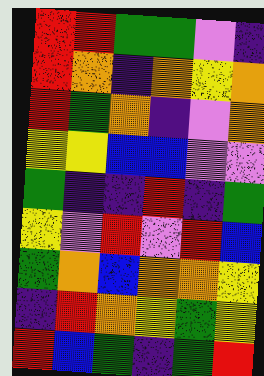[["red", "red", "green", "green", "violet", "indigo"], ["red", "orange", "indigo", "orange", "yellow", "orange"], ["red", "green", "orange", "indigo", "violet", "orange"], ["yellow", "yellow", "blue", "blue", "violet", "violet"], ["green", "indigo", "indigo", "red", "indigo", "green"], ["yellow", "violet", "red", "violet", "red", "blue"], ["green", "orange", "blue", "orange", "orange", "yellow"], ["indigo", "red", "orange", "yellow", "green", "yellow"], ["red", "blue", "green", "indigo", "green", "red"]]